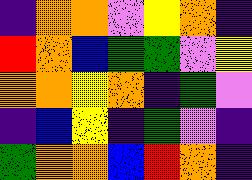[["indigo", "orange", "orange", "violet", "yellow", "orange", "indigo"], ["red", "orange", "blue", "green", "green", "violet", "yellow"], ["orange", "orange", "yellow", "orange", "indigo", "green", "violet"], ["indigo", "blue", "yellow", "indigo", "green", "violet", "indigo"], ["green", "orange", "orange", "blue", "red", "orange", "indigo"]]